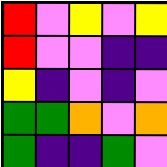[["red", "violet", "yellow", "violet", "yellow"], ["red", "violet", "violet", "indigo", "indigo"], ["yellow", "indigo", "violet", "indigo", "violet"], ["green", "green", "orange", "violet", "orange"], ["green", "indigo", "indigo", "green", "violet"]]